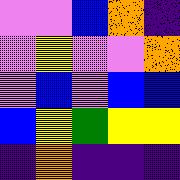[["violet", "violet", "blue", "orange", "indigo"], ["violet", "yellow", "violet", "violet", "orange"], ["violet", "blue", "violet", "blue", "blue"], ["blue", "yellow", "green", "yellow", "yellow"], ["indigo", "orange", "indigo", "indigo", "indigo"]]